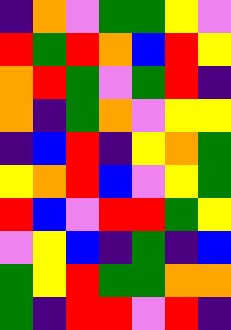[["indigo", "orange", "violet", "green", "green", "yellow", "violet"], ["red", "green", "red", "orange", "blue", "red", "yellow"], ["orange", "red", "green", "violet", "green", "red", "indigo"], ["orange", "indigo", "green", "orange", "violet", "yellow", "yellow"], ["indigo", "blue", "red", "indigo", "yellow", "orange", "green"], ["yellow", "orange", "red", "blue", "violet", "yellow", "green"], ["red", "blue", "violet", "red", "red", "green", "yellow"], ["violet", "yellow", "blue", "indigo", "green", "indigo", "blue"], ["green", "yellow", "red", "green", "green", "orange", "orange"], ["green", "indigo", "red", "red", "violet", "red", "indigo"]]